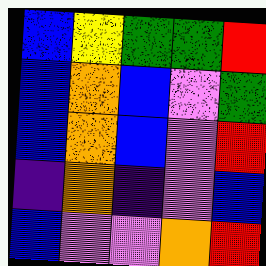[["blue", "yellow", "green", "green", "red"], ["blue", "orange", "blue", "violet", "green"], ["blue", "orange", "blue", "violet", "red"], ["indigo", "orange", "indigo", "violet", "blue"], ["blue", "violet", "violet", "orange", "red"]]